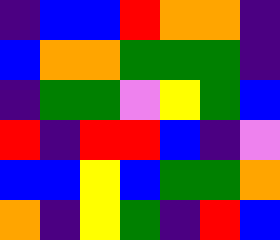[["indigo", "blue", "blue", "red", "orange", "orange", "indigo"], ["blue", "orange", "orange", "green", "green", "green", "indigo"], ["indigo", "green", "green", "violet", "yellow", "green", "blue"], ["red", "indigo", "red", "red", "blue", "indigo", "violet"], ["blue", "blue", "yellow", "blue", "green", "green", "orange"], ["orange", "indigo", "yellow", "green", "indigo", "red", "blue"]]